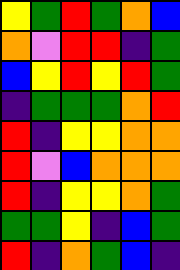[["yellow", "green", "red", "green", "orange", "blue"], ["orange", "violet", "red", "red", "indigo", "green"], ["blue", "yellow", "red", "yellow", "red", "green"], ["indigo", "green", "green", "green", "orange", "red"], ["red", "indigo", "yellow", "yellow", "orange", "orange"], ["red", "violet", "blue", "orange", "orange", "orange"], ["red", "indigo", "yellow", "yellow", "orange", "green"], ["green", "green", "yellow", "indigo", "blue", "green"], ["red", "indigo", "orange", "green", "blue", "indigo"]]